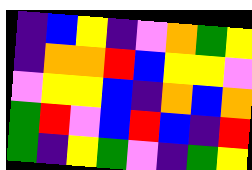[["indigo", "blue", "yellow", "indigo", "violet", "orange", "green", "yellow"], ["indigo", "orange", "orange", "red", "blue", "yellow", "yellow", "violet"], ["violet", "yellow", "yellow", "blue", "indigo", "orange", "blue", "orange"], ["green", "red", "violet", "blue", "red", "blue", "indigo", "red"], ["green", "indigo", "yellow", "green", "violet", "indigo", "green", "yellow"]]